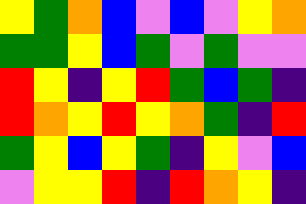[["yellow", "green", "orange", "blue", "violet", "blue", "violet", "yellow", "orange"], ["green", "green", "yellow", "blue", "green", "violet", "green", "violet", "violet"], ["red", "yellow", "indigo", "yellow", "red", "green", "blue", "green", "indigo"], ["red", "orange", "yellow", "red", "yellow", "orange", "green", "indigo", "red"], ["green", "yellow", "blue", "yellow", "green", "indigo", "yellow", "violet", "blue"], ["violet", "yellow", "yellow", "red", "indigo", "red", "orange", "yellow", "indigo"]]